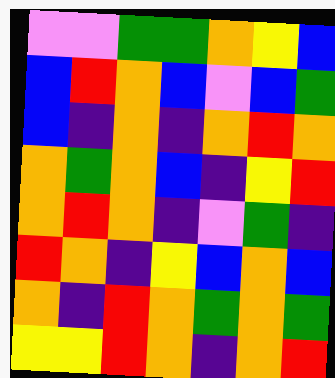[["violet", "violet", "green", "green", "orange", "yellow", "blue"], ["blue", "red", "orange", "blue", "violet", "blue", "green"], ["blue", "indigo", "orange", "indigo", "orange", "red", "orange"], ["orange", "green", "orange", "blue", "indigo", "yellow", "red"], ["orange", "red", "orange", "indigo", "violet", "green", "indigo"], ["red", "orange", "indigo", "yellow", "blue", "orange", "blue"], ["orange", "indigo", "red", "orange", "green", "orange", "green"], ["yellow", "yellow", "red", "orange", "indigo", "orange", "red"]]